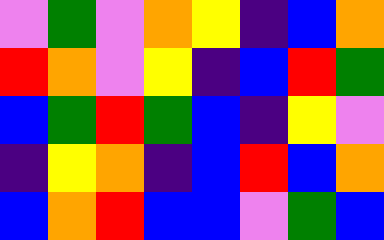[["violet", "green", "violet", "orange", "yellow", "indigo", "blue", "orange"], ["red", "orange", "violet", "yellow", "indigo", "blue", "red", "green"], ["blue", "green", "red", "green", "blue", "indigo", "yellow", "violet"], ["indigo", "yellow", "orange", "indigo", "blue", "red", "blue", "orange"], ["blue", "orange", "red", "blue", "blue", "violet", "green", "blue"]]